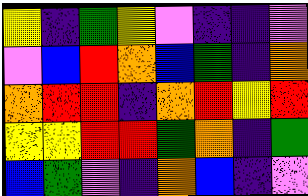[["yellow", "indigo", "green", "yellow", "violet", "indigo", "indigo", "violet"], ["violet", "blue", "red", "orange", "blue", "green", "indigo", "orange"], ["orange", "red", "red", "indigo", "orange", "red", "yellow", "red"], ["yellow", "yellow", "red", "red", "green", "orange", "indigo", "green"], ["blue", "green", "violet", "indigo", "orange", "blue", "indigo", "violet"]]